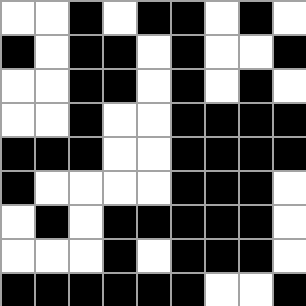[["white", "white", "black", "white", "black", "black", "white", "black", "white"], ["black", "white", "black", "black", "white", "black", "white", "white", "black"], ["white", "white", "black", "black", "white", "black", "white", "black", "white"], ["white", "white", "black", "white", "white", "black", "black", "black", "black"], ["black", "black", "black", "white", "white", "black", "black", "black", "black"], ["black", "white", "white", "white", "white", "black", "black", "black", "white"], ["white", "black", "white", "black", "black", "black", "black", "black", "white"], ["white", "white", "white", "black", "white", "black", "black", "black", "white"], ["black", "black", "black", "black", "black", "black", "white", "white", "black"]]